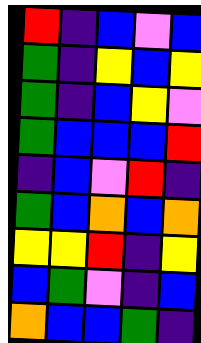[["red", "indigo", "blue", "violet", "blue"], ["green", "indigo", "yellow", "blue", "yellow"], ["green", "indigo", "blue", "yellow", "violet"], ["green", "blue", "blue", "blue", "red"], ["indigo", "blue", "violet", "red", "indigo"], ["green", "blue", "orange", "blue", "orange"], ["yellow", "yellow", "red", "indigo", "yellow"], ["blue", "green", "violet", "indigo", "blue"], ["orange", "blue", "blue", "green", "indigo"]]